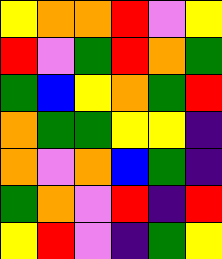[["yellow", "orange", "orange", "red", "violet", "yellow"], ["red", "violet", "green", "red", "orange", "green"], ["green", "blue", "yellow", "orange", "green", "red"], ["orange", "green", "green", "yellow", "yellow", "indigo"], ["orange", "violet", "orange", "blue", "green", "indigo"], ["green", "orange", "violet", "red", "indigo", "red"], ["yellow", "red", "violet", "indigo", "green", "yellow"]]